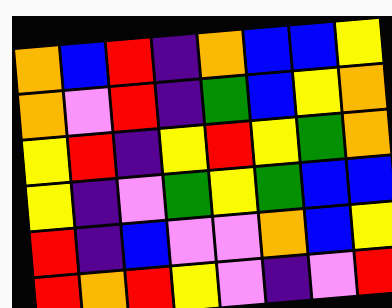[["orange", "blue", "red", "indigo", "orange", "blue", "blue", "yellow"], ["orange", "violet", "red", "indigo", "green", "blue", "yellow", "orange"], ["yellow", "red", "indigo", "yellow", "red", "yellow", "green", "orange"], ["yellow", "indigo", "violet", "green", "yellow", "green", "blue", "blue"], ["red", "indigo", "blue", "violet", "violet", "orange", "blue", "yellow"], ["red", "orange", "red", "yellow", "violet", "indigo", "violet", "red"]]